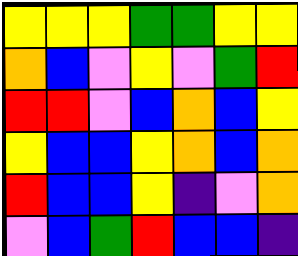[["yellow", "yellow", "yellow", "green", "green", "yellow", "yellow"], ["orange", "blue", "violet", "yellow", "violet", "green", "red"], ["red", "red", "violet", "blue", "orange", "blue", "yellow"], ["yellow", "blue", "blue", "yellow", "orange", "blue", "orange"], ["red", "blue", "blue", "yellow", "indigo", "violet", "orange"], ["violet", "blue", "green", "red", "blue", "blue", "indigo"]]